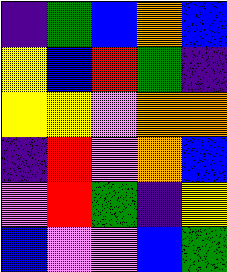[["indigo", "green", "blue", "orange", "blue"], ["yellow", "blue", "red", "green", "indigo"], ["yellow", "yellow", "violet", "orange", "orange"], ["indigo", "red", "violet", "orange", "blue"], ["violet", "red", "green", "indigo", "yellow"], ["blue", "violet", "violet", "blue", "green"]]